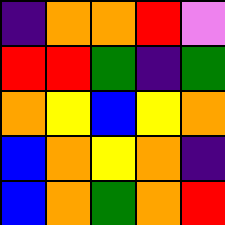[["indigo", "orange", "orange", "red", "violet"], ["red", "red", "green", "indigo", "green"], ["orange", "yellow", "blue", "yellow", "orange"], ["blue", "orange", "yellow", "orange", "indigo"], ["blue", "orange", "green", "orange", "red"]]